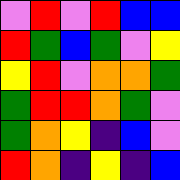[["violet", "red", "violet", "red", "blue", "blue"], ["red", "green", "blue", "green", "violet", "yellow"], ["yellow", "red", "violet", "orange", "orange", "green"], ["green", "red", "red", "orange", "green", "violet"], ["green", "orange", "yellow", "indigo", "blue", "violet"], ["red", "orange", "indigo", "yellow", "indigo", "blue"]]